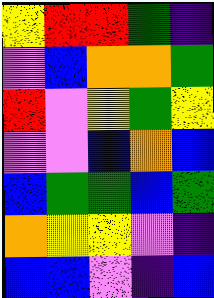[["yellow", "red", "red", "green", "indigo"], ["violet", "blue", "orange", "orange", "green"], ["red", "violet", "yellow", "green", "yellow"], ["violet", "violet", "blue", "orange", "blue"], ["blue", "green", "green", "blue", "green"], ["orange", "yellow", "yellow", "violet", "indigo"], ["blue", "blue", "violet", "indigo", "blue"]]